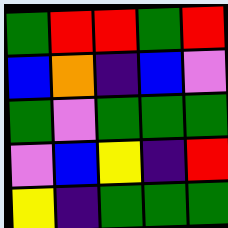[["green", "red", "red", "green", "red"], ["blue", "orange", "indigo", "blue", "violet"], ["green", "violet", "green", "green", "green"], ["violet", "blue", "yellow", "indigo", "red"], ["yellow", "indigo", "green", "green", "green"]]